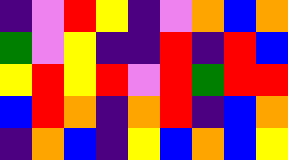[["indigo", "violet", "red", "yellow", "indigo", "violet", "orange", "blue", "orange"], ["green", "violet", "yellow", "indigo", "indigo", "red", "indigo", "red", "blue"], ["yellow", "red", "yellow", "red", "violet", "red", "green", "red", "red"], ["blue", "red", "orange", "indigo", "orange", "red", "indigo", "blue", "orange"], ["indigo", "orange", "blue", "indigo", "yellow", "blue", "orange", "blue", "yellow"]]